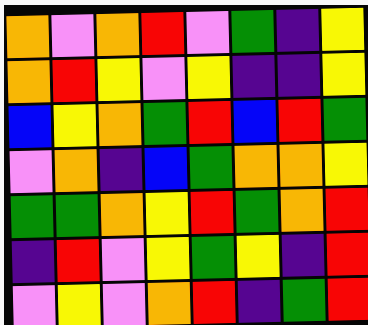[["orange", "violet", "orange", "red", "violet", "green", "indigo", "yellow"], ["orange", "red", "yellow", "violet", "yellow", "indigo", "indigo", "yellow"], ["blue", "yellow", "orange", "green", "red", "blue", "red", "green"], ["violet", "orange", "indigo", "blue", "green", "orange", "orange", "yellow"], ["green", "green", "orange", "yellow", "red", "green", "orange", "red"], ["indigo", "red", "violet", "yellow", "green", "yellow", "indigo", "red"], ["violet", "yellow", "violet", "orange", "red", "indigo", "green", "red"]]